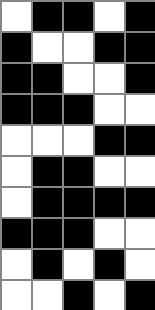[["white", "black", "black", "white", "black"], ["black", "white", "white", "black", "black"], ["black", "black", "white", "white", "black"], ["black", "black", "black", "white", "white"], ["white", "white", "white", "black", "black"], ["white", "black", "black", "white", "white"], ["white", "black", "black", "black", "black"], ["black", "black", "black", "white", "white"], ["white", "black", "white", "black", "white"], ["white", "white", "black", "white", "black"]]